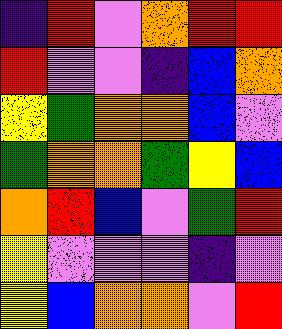[["indigo", "red", "violet", "orange", "red", "red"], ["red", "violet", "violet", "indigo", "blue", "orange"], ["yellow", "green", "orange", "orange", "blue", "violet"], ["green", "orange", "orange", "green", "yellow", "blue"], ["orange", "red", "blue", "violet", "green", "red"], ["yellow", "violet", "violet", "violet", "indigo", "violet"], ["yellow", "blue", "orange", "orange", "violet", "red"]]